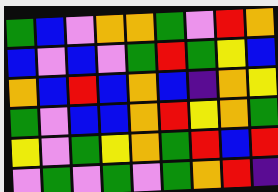[["green", "blue", "violet", "orange", "orange", "green", "violet", "red", "orange"], ["blue", "violet", "blue", "violet", "green", "red", "green", "yellow", "blue"], ["orange", "blue", "red", "blue", "orange", "blue", "indigo", "orange", "yellow"], ["green", "violet", "blue", "blue", "orange", "red", "yellow", "orange", "green"], ["yellow", "violet", "green", "yellow", "orange", "green", "red", "blue", "red"], ["violet", "green", "violet", "green", "violet", "green", "orange", "red", "indigo"]]